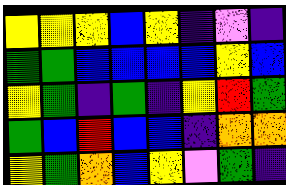[["yellow", "yellow", "yellow", "blue", "yellow", "indigo", "violet", "indigo"], ["green", "green", "blue", "blue", "blue", "blue", "yellow", "blue"], ["yellow", "green", "indigo", "green", "indigo", "yellow", "red", "green"], ["green", "blue", "red", "blue", "blue", "indigo", "orange", "orange"], ["yellow", "green", "orange", "blue", "yellow", "violet", "green", "indigo"]]